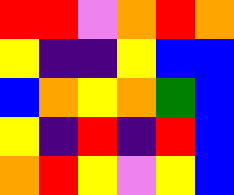[["red", "red", "violet", "orange", "red", "orange"], ["yellow", "indigo", "indigo", "yellow", "blue", "blue"], ["blue", "orange", "yellow", "orange", "green", "blue"], ["yellow", "indigo", "red", "indigo", "red", "blue"], ["orange", "red", "yellow", "violet", "yellow", "blue"]]